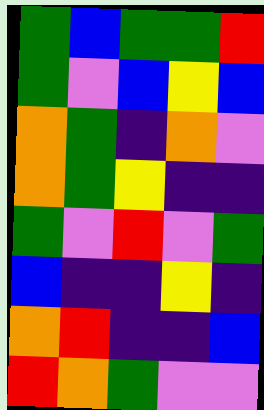[["green", "blue", "green", "green", "red"], ["green", "violet", "blue", "yellow", "blue"], ["orange", "green", "indigo", "orange", "violet"], ["orange", "green", "yellow", "indigo", "indigo"], ["green", "violet", "red", "violet", "green"], ["blue", "indigo", "indigo", "yellow", "indigo"], ["orange", "red", "indigo", "indigo", "blue"], ["red", "orange", "green", "violet", "violet"]]